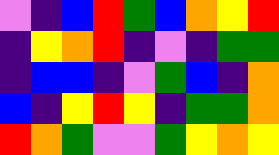[["violet", "indigo", "blue", "red", "green", "blue", "orange", "yellow", "red"], ["indigo", "yellow", "orange", "red", "indigo", "violet", "indigo", "green", "green"], ["indigo", "blue", "blue", "indigo", "violet", "green", "blue", "indigo", "orange"], ["blue", "indigo", "yellow", "red", "yellow", "indigo", "green", "green", "orange"], ["red", "orange", "green", "violet", "violet", "green", "yellow", "orange", "yellow"]]